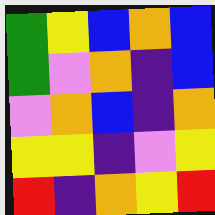[["green", "yellow", "blue", "orange", "blue"], ["green", "violet", "orange", "indigo", "blue"], ["violet", "orange", "blue", "indigo", "orange"], ["yellow", "yellow", "indigo", "violet", "yellow"], ["red", "indigo", "orange", "yellow", "red"]]